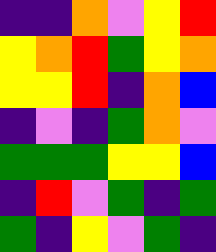[["indigo", "indigo", "orange", "violet", "yellow", "red"], ["yellow", "orange", "red", "green", "yellow", "orange"], ["yellow", "yellow", "red", "indigo", "orange", "blue"], ["indigo", "violet", "indigo", "green", "orange", "violet"], ["green", "green", "green", "yellow", "yellow", "blue"], ["indigo", "red", "violet", "green", "indigo", "green"], ["green", "indigo", "yellow", "violet", "green", "indigo"]]